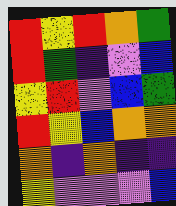[["red", "yellow", "red", "orange", "green"], ["red", "green", "indigo", "violet", "blue"], ["yellow", "red", "violet", "blue", "green"], ["red", "yellow", "blue", "orange", "orange"], ["orange", "indigo", "orange", "indigo", "indigo"], ["yellow", "violet", "violet", "violet", "blue"]]